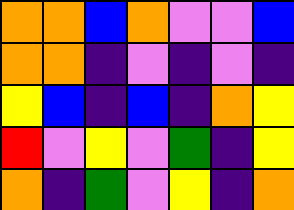[["orange", "orange", "blue", "orange", "violet", "violet", "blue"], ["orange", "orange", "indigo", "violet", "indigo", "violet", "indigo"], ["yellow", "blue", "indigo", "blue", "indigo", "orange", "yellow"], ["red", "violet", "yellow", "violet", "green", "indigo", "yellow"], ["orange", "indigo", "green", "violet", "yellow", "indigo", "orange"]]